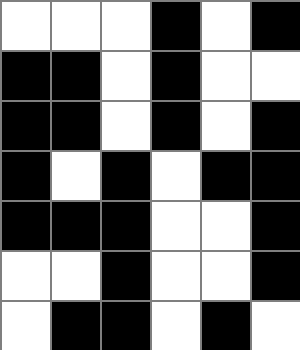[["white", "white", "white", "black", "white", "black"], ["black", "black", "white", "black", "white", "white"], ["black", "black", "white", "black", "white", "black"], ["black", "white", "black", "white", "black", "black"], ["black", "black", "black", "white", "white", "black"], ["white", "white", "black", "white", "white", "black"], ["white", "black", "black", "white", "black", "white"]]